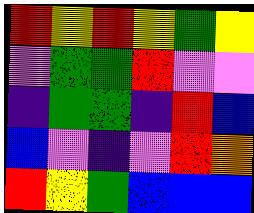[["red", "yellow", "red", "yellow", "green", "yellow"], ["violet", "green", "green", "red", "violet", "violet"], ["indigo", "green", "green", "indigo", "red", "blue"], ["blue", "violet", "indigo", "violet", "red", "orange"], ["red", "yellow", "green", "blue", "blue", "blue"]]